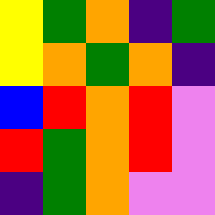[["yellow", "green", "orange", "indigo", "green"], ["yellow", "orange", "green", "orange", "indigo"], ["blue", "red", "orange", "red", "violet"], ["red", "green", "orange", "red", "violet"], ["indigo", "green", "orange", "violet", "violet"]]